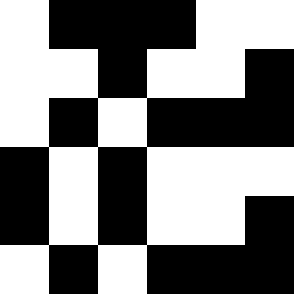[["white", "black", "black", "black", "white", "white"], ["white", "white", "black", "white", "white", "black"], ["white", "black", "white", "black", "black", "black"], ["black", "white", "black", "white", "white", "white"], ["black", "white", "black", "white", "white", "black"], ["white", "black", "white", "black", "black", "black"]]